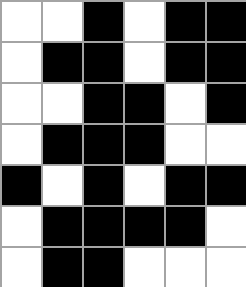[["white", "white", "black", "white", "black", "black"], ["white", "black", "black", "white", "black", "black"], ["white", "white", "black", "black", "white", "black"], ["white", "black", "black", "black", "white", "white"], ["black", "white", "black", "white", "black", "black"], ["white", "black", "black", "black", "black", "white"], ["white", "black", "black", "white", "white", "white"]]